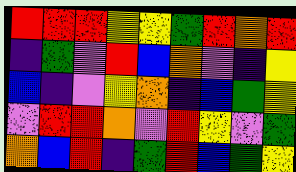[["red", "red", "red", "yellow", "yellow", "green", "red", "orange", "red"], ["indigo", "green", "violet", "red", "blue", "orange", "violet", "indigo", "yellow"], ["blue", "indigo", "violet", "yellow", "orange", "indigo", "blue", "green", "yellow"], ["violet", "red", "red", "orange", "violet", "red", "yellow", "violet", "green"], ["orange", "blue", "red", "indigo", "green", "red", "blue", "green", "yellow"]]